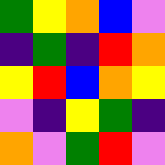[["green", "yellow", "orange", "blue", "violet"], ["indigo", "green", "indigo", "red", "orange"], ["yellow", "red", "blue", "orange", "yellow"], ["violet", "indigo", "yellow", "green", "indigo"], ["orange", "violet", "green", "red", "violet"]]